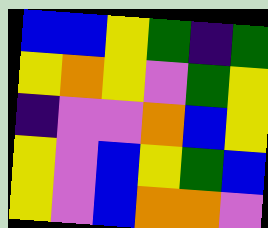[["blue", "blue", "yellow", "green", "indigo", "green"], ["yellow", "orange", "yellow", "violet", "green", "yellow"], ["indigo", "violet", "violet", "orange", "blue", "yellow"], ["yellow", "violet", "blue", "yellow", "green", "blue"], ["yellow", "violet", "blue", "orange", "orange", "violet"]]